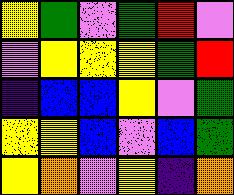[["yellow", "green", "violet", "green", "red", "violet"], ["violet", "yellow", "yellow", "yellow", "green", "red"], ["indigo", "blue", "blue", "yellow", "violet", "green"], ["yellow", "yellow", "blue", "violet", "blue", "green"], ["yellow", "orange", "violet", "yellow", "indigo", "orange"]]